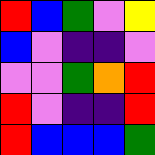[["red", "blue", "green", "violet", "yellow"], ["blue", "violet", "indigo", "indigo", "violet"], ["violet", "violet", "green", "orange", "red"], ["red", "violet", "indigo", "indigo", "red"], ["red", "blue", "blue", "blue", "green"]]